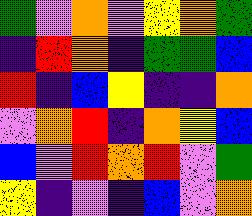[["green", "violet", "orange", "violet", "yellow", "orange", "green"], ["indigo", "red", "orange", "indigo", "green", "green", "blue"], ["red", "indigo", "blue", "yellow", "indigo", "indigo", "orange"], ["violet", "orange", "red", "indigo", "orange", "yellow", "blue"], ["blue", "violet", "red", "orange", "red", "violet", "green"], ["yellow", "indigo", "violet", "indigo", "blue", "violet", "orange"]]